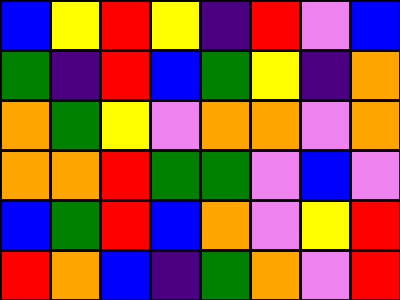[["blue", "yellow", "red", "yellow", "indigo", "red", "violet", "blue"], ["green", "indigo", "red", "blue", "green", "yellow", "indigo", "orange"], ["orange", "green", "yellow", "violet", "orange", "orange", "violet", "orange"], ["orange", "orange", "red", "green", "green", "violet", "blue", "violet"], ["blue", "green", "red", "blue", "orange", "violet", "yellow", "red"], ["red", "orange", "blue", "indigo", "green", "orange", "violet", "red"]]